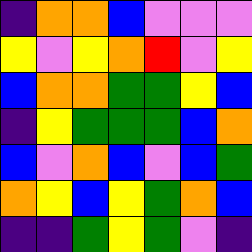[["indigo", "orange", "orange", "blue", "violet", "violet", "violet"], ["yellow", "violet", "yellow", "orange", "red", "violet", "yellow"], ["blue", "orange", "orange", "green", "green", "yellow", "blue"], ["indigo", "yellow", "green", "green", "green", "blue", "orange"], ["blue", "violet", "orange", "blue", "violet", "blue", "green"], ["orange", "yellow", "blue", "yellow", "green", "orange", "blue"], ["indigo", "indigo", "green", "yellow", "green", "violet", "indigo"]]